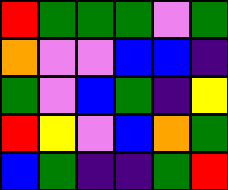[["red", "green", "green", "green", "violet", "green"], ["orange", "violet", "violet", "blue", "blue", "indigo"], ["green", "violet", "blue", "green", "indigo", "yellow"], ["red", "yellow", "violet", "blue", "orange", "green"], ["blue", "green", "indigo", "indigo", "green", "red"]]